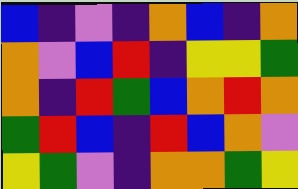[["blue", "indigo", "violet", "indigo", "orange", "blue", "indigo", "orange"], ["orange", "violet", "blue", "red", "indigo", "yellow", "yellow", "green"], ["orange", "indigo", "red", "green", "blue", "orange", "red", "orange"], ["green", "red", "blue", "indigo", "red", "blue", "orange", "violet"], ["yellow", "green", "violet", "indigo", "orange", "orange", "green", "yellow"]]